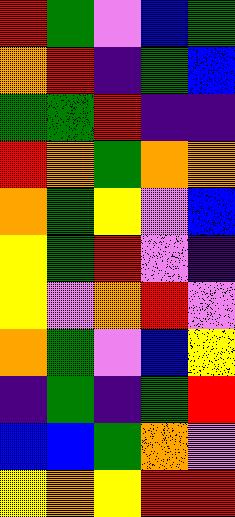[["red", "green", "violet", "blue", "green"], ["orange", "red", "indigo", "green", "blue"], ["green", "green", "red", "indigo", "indigo"], ["red", "orange", "green", "orange", "orange"], ["orange", "green", "yellow", "violet", "blue"], ["yellow", "green", "red", "violet", "indigo"], ["yellow", "violet", "orange", "red", "violet"], ["orange", "green", "violet", "blue", "yellow"], ["indigo", "green", "indigo", "green", "red"], ["blue", "blue", "green", "orange", "violet"], ["yellow", "orange", "yellow", "red", "red"]]